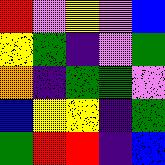[["red", "violet", "yellow", "violet", "blue"], ["yellow", "green", "indigo", "violet", "green"], ["orange", "indigo", "green", "green", "violet"], ["blue", "yellow", "yellow", "indigo", "green"], ["green", "red", "red", "indigo", "blue"]]